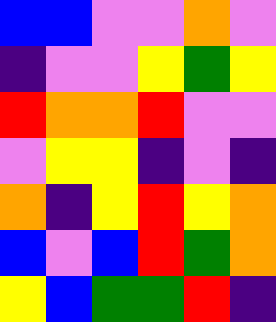[["blue", "blue", "violet", "violet", "orange", "violet"], ["indigo", "violet", "violet", "yellow", "green", "yellow"], ["red", "orange", "orange", "red", "violet", "violet"], ["violet", "yellow", "yellow", "indigo", "violet", "indigo"], ["orange", "indigo", "yellow", "red", "yellow", "orange"], ["blue", "violet", "blue", "red", "green", "orange"], ["yellow", "blue", "green", "green", "red", "indigo"]]